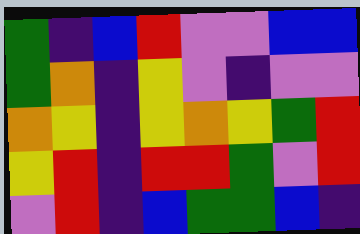[["green", "indigo", "blue", "red", "violet", "violet", "blue", "blue"], ["green", "orange", "indigo", "yellow", "violet", "indigo", "violet", "violet"], ["orange", "yellow", "indigo", "yellow", "orange", "yellow", "green", "red"], ["yellow", "red", "indigo", "red", "red", "green", "violet", "red"], ["violet", "red", "indigo", "blue", "green", "green", "blue", "indigo"]]